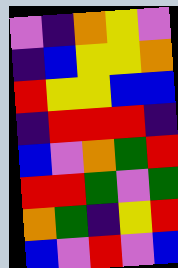[["violet", "indigo", "orange", "yellow", "violet"], ["indigo", "blue", "yellow", "yellow", "orange"], ["red", "yellow", "yellow", "blue", "blue"], ["indigo", "red", "red", "red", "indigo"], ["blue", "violet", "orange", "green", "red"], ["red", "red", "green", "violet", "green"], ["orange", "green", "indigo", "yellow", "red"], ["blue", "violet", "red", "violet", "blue"]]